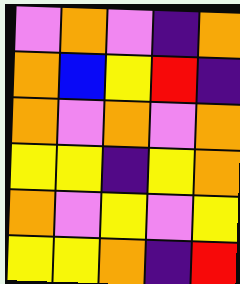[["violet", "orange", "violet", "indigo", "orange"], ["orange", "blue", "yellow", "red", "indigo"], ["orange", "violet", "orange", "violet", "orange"], ["yellow", "yellow", "indigo", "yellow", "orange"], ["orange", "violet", "yellow", "violet", "yellow"], ["yellow", "yellow", "orange", "indigo", "red"]]